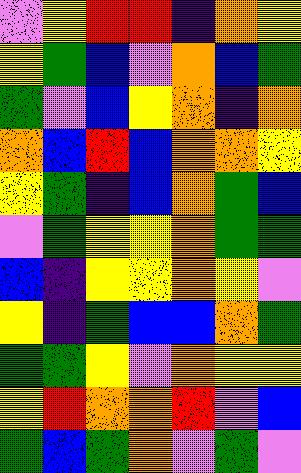[["violet", "yellow", "red", "red", "indigo", "orange", "yellow"], ["yellow", "green", "blue", "violet", "orange", "blue", "green"], ["green", "violet", "blue", "yellow", "orange", "indigo", "orange"], ["orange", "blue", "red", "blue", "orange", "orange", "yellow"], ["yellow", "green", "indigo", "blue", "orange", "green", "blue"], ["violet", "green", "yellow", "yellow", "orange", "green", "green"], ["blue", "indigo", "yellow", "yellow", "orange", "yellow", "violet"], ["yellow", "indigo", "green", "blue", "blue", "orange", "green"], ["green", "green", "yellow", "violet", "orange", "yellow", "yellow"], ["yellow", "red", "orange", "orange", "red", "violet", "blue"], ["green", "blue", "green", "orange", "violet", "green", "violet"]]